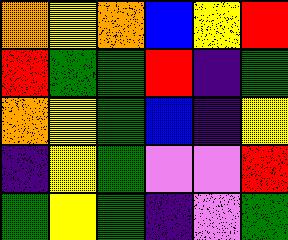[["orange", "yellow", "orange", "blue", "yellow", "red"], ["red", "green", "green", "red", "indigo", "green"], ["orange", "yellow", "green", "blue", "indigo", "yellow"], ["indigo", "yellow", "green", "violet", "violet", "red"], ["green", "yellow", "green", "indigo", "violet", "green"]]